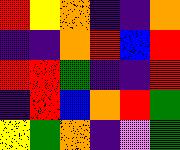[["red", "yellow", "orange", "indigo", "indigo", "orange"], ["indigo", "indigo", "orange", "red", "blue", "red"], ["red", "red", "green", "indigo", "indigo", "red"], ["indigo", "red", "blue", "orange", "red", "green"], ["yellow", "green", "orange", "indigo", "violet", "green"]]